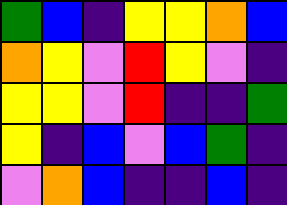[["green", "blue", "indigo", "yellow", "yellow", "orange", "blue"], ["orange", "yellow", "violet", "red", "yellow", "violet", "indigo"], ["yellow", "yellow", "violet", "red", "indigo", "indigo", "green"], ["yellow", "indigo", "blue", "violet", "blue", "green", "indigo"], ["violet", "orange", "blue", "indigo", "indigo", "blue", "indigo"]]